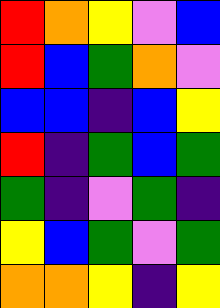[["red", "orange", "yellow", "violet", "blue"], ["red", "blue", "green", "orange", "violet"], ["blue", "blue", "indigo", "blue", "yellow"], ["red", "indigo", "green", "blue", "green"], ["green", "indigo", "violet", "green", "indigo"], ["yellow", "blue", "green", "violet", "green"], ["orange", "orange", "yellow", "indigo", "yellow"]]